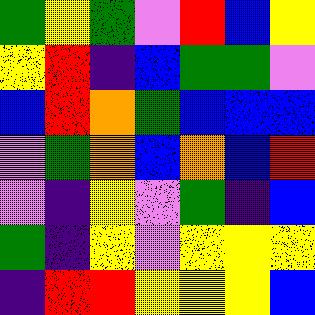[["green", "yellow", "green", "violet", "red", "blue", "yellow"], ["yellow", "red", "indigo", "blue", "green", "green", "violet"], ["blue", "red", "orange", "green", "blue", "blue", "blue"], ["violet", "green", "orange", "blue", "orange", "blue", "red"], ["violet", "indigo", "yellow", "violet", "green", "indigo", "blue"], ["green", "indigo", "yellow", "violet", "yellow", "yellow", "yellow"], ["indigo", "red", "red", "yellow", "yellow", "yellow", "blue"]]